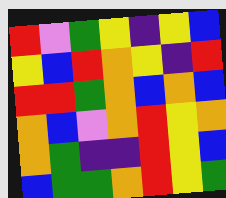[["red", "violet", "green", "yellow", "indigo", "yellow", "blue"], ["yellow", "blue", "red", "orange", "yellow", "indigo", "red"], ["red", "red", "green", "orange", "blue", "orange", "blue"], ["orange", "blue", "violet", "orange", "red", "yellow", "orange"], ["orange", "green", "indigo", "indigo", "red", "yellow", "blue"], ["blue", "green", "green", "orange", "red", "yellow", "green"]]